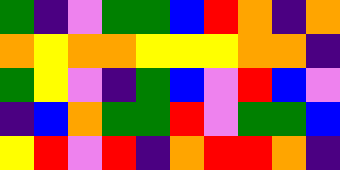[["green", "indigo", "violet", "green", "green", "blue", "red", "orange", "indigo", "orange"], ["orange", "yellow", "orange", "orange", "yellow", "yellow", "yellow", "orange", "orange", "indigo"], ["green", "yellow", "violet", "indigo", "green", "blue", "violet", "red", "blue", "violet"], ["indigo", "blue", "orange", "green", "green", "red", "violet", "green", "green", "blue"], ["yellow", "red", "violet", "red", "indigo", "orange", "red", "red", "orange", "indigo"]]